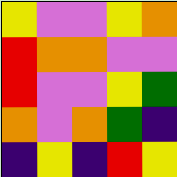[["yellow", "violet", "violet", "yellow", "orange"], ["red", "orange", "orange", "violet", "violet"], ["red", "violet", "violet", "yellow", "green"], ["orange", "violet", "orange", "green", "indigo"], ["indigo", "yellow", "indigo", "red", "yellow"]]